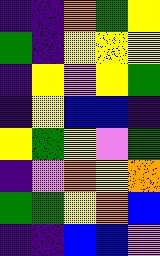[["indigo", "indigo", "orange", "green", "yellow"], ["green", "indigo", "yellow", "yellow", "yellow"], ["indigo", "yellow", "violet", "yellow", "green"], ["indigo", "yellow", "blue", "blue", "indigo"], ["yellow", "green", "yellow", "violet", "green"], ["indigo", "violet", "orange", "yellow", "orange"], ["green", "green", "yellow", "orange", "blue"], ["indigo", "indigo", "blue", "blue", "violet"]]